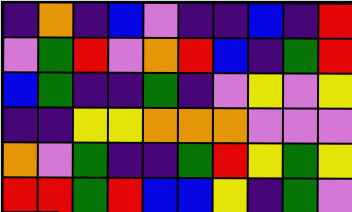[["indigo", "orange", "indigo", "blue", "violet", "indigo", "indigo", "blue", "indigo", "red"], ["violet", "green", "red", "violet", "orange", "red", "blue", "indigo", "green", "red"], ["blue", "green", "indigo", "indigo", "green", "indigo", "violet", "yellow", "violet", "yellow"], ["indigo", "indigo", "yellow", "yellow", "orange", "orange", "orange", "violet", "violet", "violet"], ["orange", "violet", "green", "indigo", "indigo", "green", "red", "yellow", "green", "yellow"], ["red", "red", "green", "red", "blue", "blue", "yellow", "indigo", "green", "violet"]]